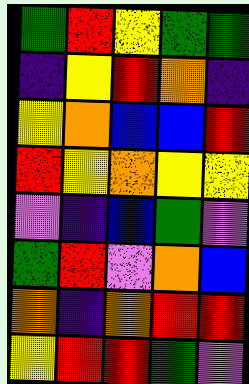[["green", "red", "yellow", "green", "green"], ["indigo", "yellow", "red", "orange", "indigo"], ["yellow", "orange", "blue", "blue", "red"], ["red", "yellow", "orange", "yellow", "yellow"], ["violet", "indigo", "blue", "green", "violet"], ["green", "red", "violet", "orange", "blue"], ["orange", "indigo", "orange", "red", "red"], ["yellow", "red", "red", "green", "violet"]]